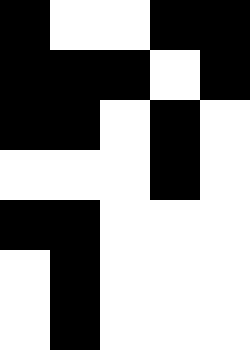[["black", "white", "white", "black", "black"], ["black", "black", "black", "white", "black"], ["black", "black", "white", "black", "white"], ["white", "white", "white", "black", "white"], ["black", "black", "white", "white", "white"], ["white", "black", "white", "white", "white"], ["white", "black", "white", "white", "white"]]